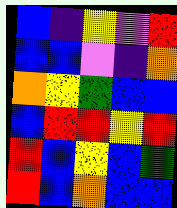[["blue", "indigo", "yellow", "violet", "red"], ["blue", "blue", "violet", "indigo", "orange"], ["orange", "yellow", "green", "blue", "blue"], ["blue", "red", "red", "yellow", "red"], ["red", "blue", "yellow", "blue", "green"], ["red", "blue", "orange", "blue", "blue"]]